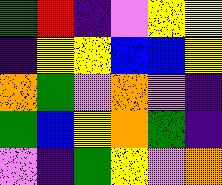[["green", "red", "indigo", "violet", "yellow", "yellow"], ["indigo", "yellow", "yellow", "blue", "blue", "yellow"], ["orange", "green", "violet", "orange", "violet", "indigo"], ["green", "blue", "yellow", "orange", "green", "indigo"], ["violet", "indigo", "green", "yellow", "violet", "orange"]]